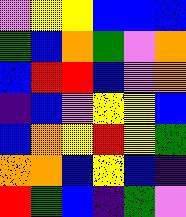[["violet", "yellow", "yellow", "blue", "blue", "blue"], ["green", "blue", "orange", "green", "violet", "orange"], ["blue", "red", "red", "blue", "violet", "orange"], ["indigo", "blue", "violet", "yellow", "yellow", "blue"], ["blue", "orange", "yellow", "red", "yellow", "green"], ["orange", "orange", "blue", "yellow", "blue", "indigo"], ["red", "green", "blue", "indigo", "green", "violet"]]